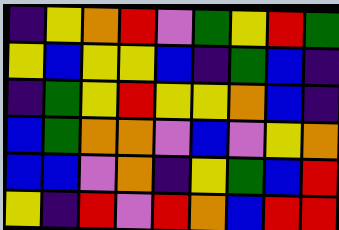[["indigo", "yellow", "orange", "red", "violet", "green", "yellow", "red", "green"], ["yellow", "blue", "yellow", "yellow", "blue", "indigo", "green", "blue", "indigo"], ["indigo", "green", "yellow", "red", "yellow", "yellow", "orange", "blue", "indigo"], ["blue", "green", "orange", "orange", "violet", "blue", "violet", "yellow", "orange"], ["blue", "blue", "violet", "orange", "indigo", "yellow", "green", "blue", "red"], ["yellow", "indigo", "red", "violet", "red", "orange", "blue", "red", "red"]]